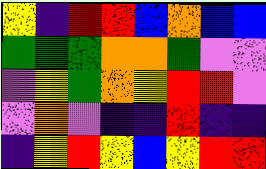[["yellow", "indigo", "red", "red", "blue", "orange", "blue", "blue"], ["green", "green", "green", "orange", "orange", "green", "violet", "violet"], ["violet", "yellow", "green", "orange", "yellow", "red", "red", "violet"], ["violet", "orange", "violet", "indigo", "indigo", "red", "indigo", "indigo"], ["indigo", "yellow", "red", "yellow", "blue", "yellow", "red", "red"]]